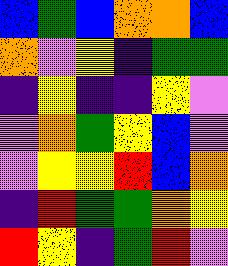[["blue", "green", "blue", "orange", "orange", "blue"], ["orange", "violet", "yellow", "indigo", "green", "green"], ["indigo", "yellow", "indigo", "indigo", "yellow", "violet"], ["violet", "orange", "green", "yellow", "blue", "violet"], ["violet", "yellow", "yellow", "red", "blue", "orange"], ["indigo", "red", "green", "green", "orange", "yellow"], ["red", "yellow", "indigo", "green", "red", "violet"]]